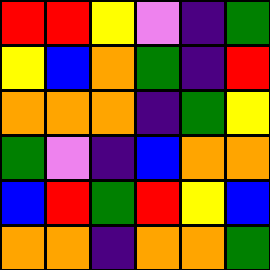[["red", "red", "yellow", "violet", "indigo", "green"], ["yellow", "blue", "orange", "green", "indigo", "red"], ["orange", "orange", "orange", "indigo", "green", "yellow"], ["green", "violet", "indigo", "blue", "orange", "orange"], ["blue", "red", "green", "red", "yellow", "blue"], ["orange", "orange", "indigo", "orange", "orange", "green"]]